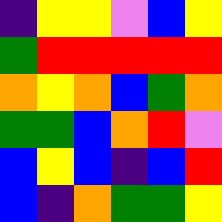[["indigo", "yellow", "yellow", "violet", "blue", "yellow"], ["green", "red", "red", "red", "red", "red"], ["orange", "yellow", "orange", "blue", "green", "orange"], ["green", "green", "blue", "orange", "red", "violet"], ["blue", "yellow", "blue", "indigo", "blue", "red"], ["blue", "indigo", "orange", "green", "green", "yellow"]]